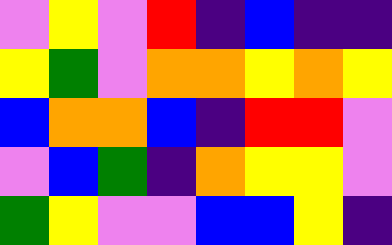[["violet", "yellow", "violet", "red", "indigo", "blue", "indigo", "indigo"], ["yellow", "green", "violet", "orange", "orange", "yellow", "orange", "yellow"], ["blue", "orange", "orange", "blue", "indigo", "red", "red", "violet"], ["violet", "blue", "green", "indigo", "orange", "yellow", "yellow", "violet"], ["green", "yellow", "violet", "violet", "blue", "blue", "yellow", "indigo"]]